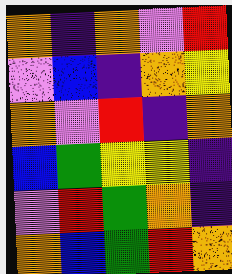[["orange", "indigo", "orange", "violet", "red"], ["violet", "blue", "indigo", "orange", "yellow"], ["orange", "violet", "red", "indigo", "orange"], ["blue", "green", "yellow", "yellow", "indigo"], ["violet", "red", "green", "orange", "indigo"], ["orange", "blue", "green", "red", "orange"]]